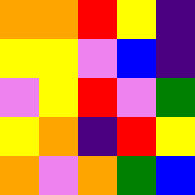[["orange", "orange", "red", "yellow", "indigo"], ["yellow", "yellow", "violet", "blue", "indigo"], ["violet", "yellow", "red", "violet", "green"], ["yellow", "orange", "indigo", "red", "yellow"], ["orange", "violet", "orange", "green", "blue"]]